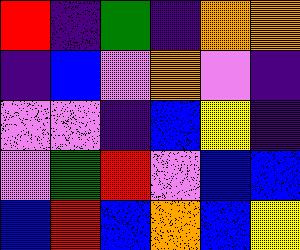[["red", "indigo", "green", "indigo", "orange", "orange"], ["indigo", "blue", "violet", "orange", "violet", "indigo"], ["violet", "violet", "indigo", "blue", "yellow", "indigo"], ["violet", "green", "red", "violet", "blue", "blue"], ["blue", "red", "blue", "orange", "blue", "yellow"]]